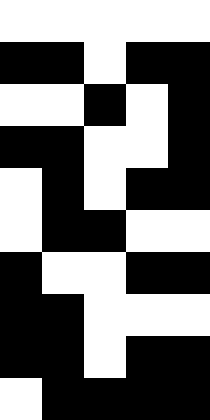[["white", "white", "white", "white", "white"], ["black", "black", "white", "black", "black"], ["white", "white", "black", "white", "black"], ["black", "black", "white", "white", "black"], ["white", "black", "white", "black", "black"], ["white", "black", "black", "white", "white"], ["black", "white", "white", "black", "black"], ["black", "black", "white", "white", "white"], ["black", "black", "white", "black", "black"], ["white", "black", "black", "black", "black"]]